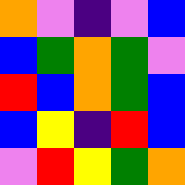[["orange", "violet", "indigo", "violet", "blue"], ["blue", "green", "orange", "green", "violet"], ["red", "blue", "orange", "green", "blue"], ["blue", "yellow", "indigo", "red", "blue"], ["violet", "red", "yellow", "green", "orange"]]